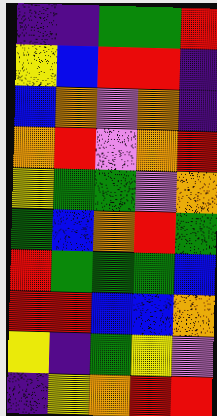[["indigo", "indigo", "green", "green", "red"], ["yellow", "blue", "red", "red", "indigo"], ["blue", "orange", "violet", "orange", "indigo"], ["orange", "red", "violet", "orange", "red"], ["yellow", "green", "green", "violet", "orange"], ["green", "blue", "orange", "red", "green"], ["red", "green", "green", "green", "blue"], ["red", "red", "blue", "blue", "orange"], ["yellow", "indigo", "green", "yellow", "violet"], ["indigo", "yellow", "orange", "red", "red"]]